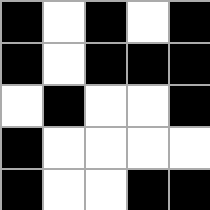[["black", "white", "black", "white", "black"], ["black", "white", "black", "black", "black"], ["white", "black", "white", "white", "black"], ["black", "white", "white", "white", "white"], ["black", "white", "white", "black", "black"]]